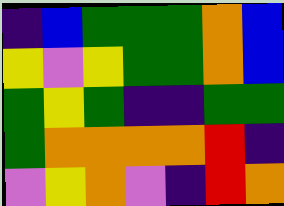[["indigo", "blue", "green", "green", "green", "orange", "blue"], ["yellow", "violet", "yellow", "green", "green", "orange", "blue"], ["green", "yellow", "green", "indigo", "indigo", "green", "green"], ["green", "orange", "orange", "orange", "orange", "red", "indigo"], ["violet", "yellow", "orange", "violet", "indigo", "red", "orange"]]